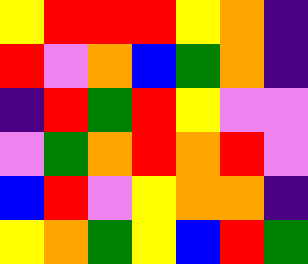[["yellow", "red", "red", "red", "yellow", "orange", "indigo"], ["red", "violet", "orange", "blue", "green", "orange", "indigo"], ["indigo", "red", "green", "red", "yellow", "violet", "violet"], ["violet", "green", "orange", "red", "orange", "red", "violet"], ["blue", "red", "violet", "yellow", "orange", "orange", "indigo"], ["yellow", "orange", "green", "yellow", "blue", "red", "green"]]